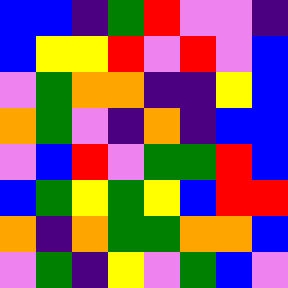[["blue", "blue", "indigo", "green", "red", "violet", "violet", "indigo"], ["blue", "yellow", "yellow", "red", "violet", "red", "violet", "blue"], ["violet", "green", "orange", "orange", "indigo", "indigo", "yellow", "blue"], ["orange", "green", "violet", "indigo", "orange", "indigo", "blue", "blue"], ["violet", "blue", "red", "violet", "green", "green", "red", "blue"], ["blue", "green", "yellow", "green", "yellow", "blue", "red", "red"], ["orange", "indigo", "orange", "green", "green", "orange", "orange", "blue"], ["violet", "green", "indigo", "yellow", "violet", "green", "blue", "violet"]]